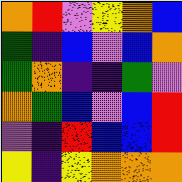[["orange", "red", "violet", "yellow", "orange", "blue"], ["green", "indigo", "blue", "violet", "blue", "orange"], ["green", "orange", "indigo", "indigo", "green", "violet"], ["orange", "green", "blue", "violet", "blue", "red"], ["violet", "indigo", "red", "blue", "blue", "red"], ["yellow", "indigo", "yellow", "orange", "orange", "orange"]]